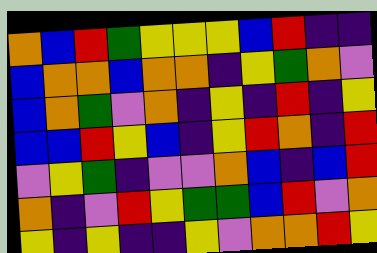[["orange", "blue", "red", "green", "yellow", "yellow", "yellow", "blue", "red", "indigo", "indigo"], ["blue", "orange", "orange", "blue", "orange", "orange", "indigo", "yellow", "green", "orange", "violet"], ["blue", "orange", "green", "violet", "orange", "indigo", "yellow", "indigo", "red", "indigo", "yellow"], ["blue", "blue", "red", "yellow", "blue", "indigo", "yellow", "red", "orange", "indigo", "red"], ["violet", "yellow", "green", "indigo", "violet", "violet", "orange", "blue", "indigo", "blue", "red"], ["orange", "indigo", "violet", "red", "yellow", "green", "green", "blue", "red", "violet", "orange"], ["yellow", "indigo", "yellow", "indigo", "indigo", "yellow", "violet", "orange", "orange", "red", "yellow"]]